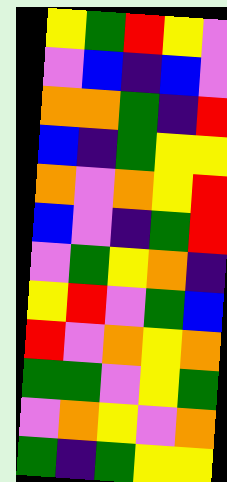[["yellow", "green", "red", "yellow", "violet"], ["violet", "blue", "indigo", "blue", "violet"], ["orange", "orange", "green", "indigo", "red"], ["blue", "indigo", "green", "yellow", "yellow"], ["orange", "violet", "orange", "yellow", "red"], ["blue", "violet", "indigo", "green", "red"], ["violet", "green", "yellow", "orange", "indigo"], ["yellow", "red", "violet", "green", "blue"], ["red", "violet", "orange", "yellow", "orange"], ["green", "green", "violet", "yellow", "green"], ["violet", "orange", "yellow", "violet", "orange"], ["green", "indigo", "green", "yellow", "yellow"]]